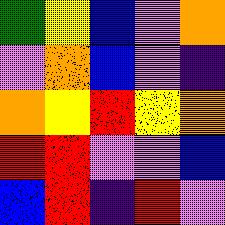[["green", "yellow", "blue", "violet", "orange"], ["violet", "orange", "blue", "violet", "indigo"], ["orange", "yellow", "red", "yellow", "orange"], ["red", "red", "violet", "violet", "blue"], ["blue", "red", "indigo", "red", "violet"]]